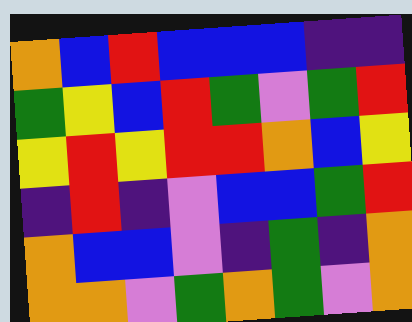[["orange", "blue", "red", "blue", "blue", "blue", "indigo", "indigo"], ["green", "yellow", "blue", "red", "green", "violet", "green", "red"], ["yellow", "red", "yellow", "red", "red", "orange", "blue", "yellow"], ["indigo", "red", "indigo", "violet", "blue", "blue", "green", "red"], ["orange", "blue", "blue", "violet", "indigo", "green", "indigo", "orange"], ["orange", "orange", "violet", "green", "orange", "green", "violet", "orange"]]